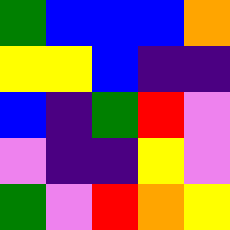[["green", "blue", "blue", "blue", "orange"], ["yellow", "yellow", "blue", "indigo", "indigo"], ["blue", "indigo", "green", "red", "violet"], ["violet", "indigo", "indigo", "yellow", "violet"], ["green", "violet", "red", "orange", "yellow"]]